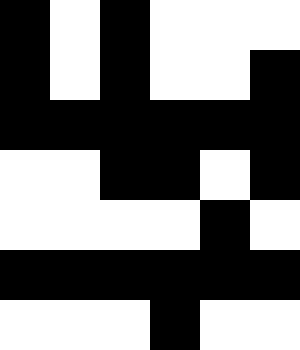[["black", "white", "black", "white", "white", "white"], ["black", "white", "black", "white", "white", "black"], ["black", "black", "black", "black", "black", "black"], ["white", "white", "black", "black", "white", "black"], ["white", "white", "white", "white", "black", "white"], ["black", "black", "black", "black", "black", "black"], ["white", "white", "white", "black", "white", "white"]]